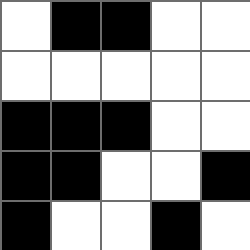[["white", "black", "black", "white", "white"], ["white", "white", "white", "white", "white"], ["black", "black", "black", "white", "white"], ["black", "black", "white", "white", "black"], ["black", "white", "white", "black", "white"]]